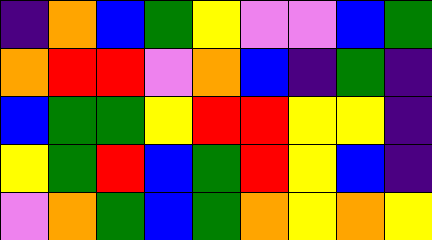[["indigo", "orange", "blue", "green", "yellow", "violet", "violet", "blue", "green"], ["orange", "red", "red", "violet", "orange", "blue", "indigo", "green", "indigo"], ["blue", "green", "green", "yellow", "red", "red", "yellow", "yellow", "indigo"], ["yellow", "green", "red", "blue", "green", "red", "yellow", "blue", "indigo"], ["violet", "orange", "green", "blue", "green", "orange", "yellow", "orange", "yellow"]]